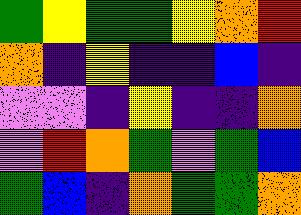[["green", "yellow", "green", "green", "yellow", "orange", "red"], ["orange", "indigo", "yellow", "indigo", "indigo", "blue", "indigo"], ["violet", "violet", "indigo", "yellow", "indigo", "indigo", "orange"], ["violet", "red", "orange", "green", "violet", "green", "blue"], ["green", "blue", "indigo", "orange", "green", "green", "orange"]]